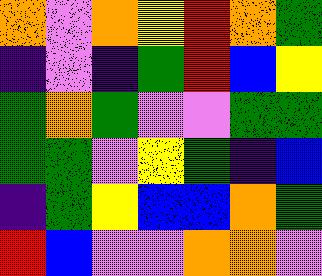[["orange", "violet", "orange", "yellow", "red", "orange", "green"], ["indigo", "violet", "indigo", "green", "red", "blue", "yellow"], ["green", "orange", "green", "violet", "violet", "green", "green"], ["green", "green", "violet", "yellow", "green", "indigo", "blue"], ["indigo", "green", "yellow", "blue", "blue", "orange", "green"], ["red", "blue", "violet", "violet", "orange", "orange", "violet"]]